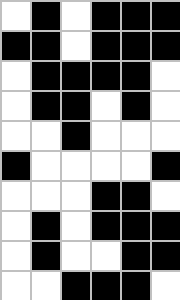[["white", "black", "white", "black", "black", "black"], ["black", "black", "white", "black", "black", "black"], ["white", "black", "black", "black", "black", "white"], ["white", "black", "black", "white", "black", "white"], ["white", "white", "black", "white", "white", "white"], ["black", "white", "white", "white", "white", "black"], ["white", "white", "white", "black", "black", "white"], ["white", "black", "white", "black", "black", "black"], ["white", "black", "white", "white", "black", "black"], ["white", "white", "black", "black", "black", "white"]]